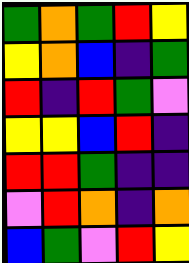[["green", "orange", "green", "red", "yellow"], ["yellow", "orange", "blue", "indigo", "green"], ["red", "indigo", "red", "green", "violet"], ["yellow", "yellow", "blue", "red", "indigo"], ["red", "red", "green", "indigo", "indigo"], ["violet", "red", "orange", "indigo", "orange"], ["blue", "green", "violet", "red", "yellow"]]